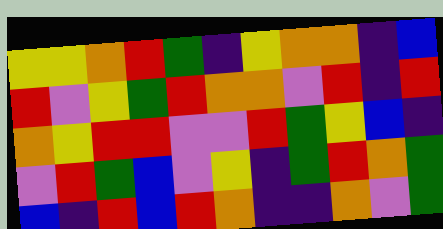[["yellow", "yellow", "orange", "red", "green", "indigo", "yellow", "orange", "orange", "indigo", "blue"], ["red", "violet", "yellow", "green", "red", "orange", "orange", "violet", "red", "indigo", "red"], ["orange", "yellow", "red", "red", "violet", "violet", "red", "green", "yellow", "blue", "indigo"], ["violet", "red", "green", "blue", "violet", "yellow", "indigo", "green", "red", "orange", "green"], ["blue", "indigo", "red", "blue", "red", "orange", "indigo", "indigo", "orange", "violet", "green"]]